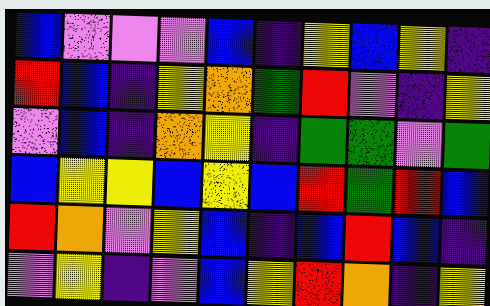[["blue", "violet", "violet", "violet", "blue", "indigo", "yellow", "blue", "yellow", "indigo"], ["red", "blue", "indigo", "yellow", "orange", "green", "red", "violet", "indigo", "yellow"], ["violet", "blue", "indigo", "orange", "yellow", "indigo", "green", "green", "violet", "green"], ["blue", "yellow", "yellow", "blue", "yellow", "blue", "red", "green", "red", "blue"], ["red", "orange", "violet", "yellow", "blue", "indigo", "blue", "red", "blue", "indigo"], ["violet", "yellow", "indigo", "violet", "blue", "yellow", "red", "orange", "indigo", "yellow"]]